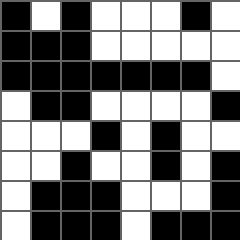[["black", "white", "black", "white", "white", "white", "black", "white"], ["black", "black", "black", "white", "white", "white", "white", "white"], ["black", "black", "black", "black", "black", "black", "black", "white"], ["white", "black", "black", "white", "white", "white", "white", "black"], ["white", "white", "white", "black", "white", "black", "white", "white"], ["white", "white", "black", "white", "white", "black", "white", "black"], ["white", "black", "black", "black", "white", "white", "white", "black"], ["white", "black", "black", "black", "white", "black", "black", "black"]]